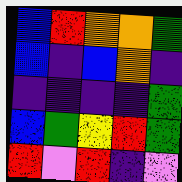[["blue", "red", "orange", "orange", "green"], ["blue", "indigo", "blue", "orange", "indigo"], ["indigo", "indigo", "indigo", "indigo", "green"], ["blue", "green", "yellow", "red", "green"], ["red", "violet", "red", "indigo", "violet"]]